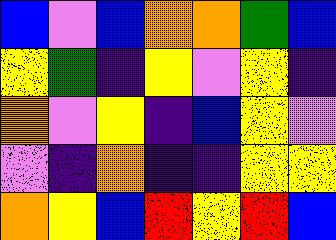[["blue", "violet", "blue", "orange", "orange", "green", "blue"], ["yellow", "green", "indigo", "yellow", "violet", "yellow", "indigo"], ["orange", "violet", "yellow", "indigo", "blue", "yellow", "violet"], ["violet", "indigo", "orange", "indigo", "indigo", "yellow", "yellow"], ["orange", "yellow", "blue", "red", "yellow", "red", "blue"]]